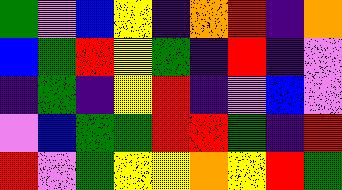[["green", "violet", "blue", "yellow", "indigo", "orange", "red", "indigo", "orange"], ["blue", "green", "red", "yellow", "green", "indigo", "red", "indigo", "violet"], ["indigo", "green", "indigo", "yellow", "red", "indigo", "violet", "blue", "violet"], ["violet", "blue", "green", "green", "red", "red", "green", "indigo", "red"], ["red", "violet", "green", "yellow", "yellow", "orange", "yellow", "red", "green"]]